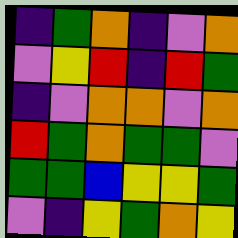[["indigo", "green", "orange", "indigo", "violet", "orange"], ["violet", "yellow", "red", "indigo", "red", "green"], ["indigo", "violet", "orange", "orange", "violet", "orange"], ["red", "green", "orange", "green", "green", "violet"], ["green", "green", "blue", "yellow", "yellow", "green"], ["violet", "indigo", "yellow", "green", "orange", "yellow"]]